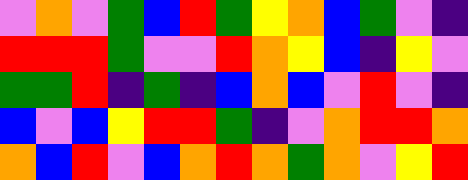[["violet", "orange", "violet", "green", "blue", "red", "green", "yellow", "orange", "blue", "green", "violet", "indigo"], ["red", "red", "red", "green", "violet", "violet", "red", "orange", "yellow", "blue", "indigo", "yellow", "violet"], ["green", "green", "red", "indigo", "green", "indigo", "blue", "orange", "blue", "violet", "red", "violet", "indigo"], ["blue", "violet", "blue", "yellow", "red", "red", "green", "indigo", "violet", "orange", "red", "red", "orange"], ["orange", "blue", "red", "violet", "blue", "orange", "red", "orange", "green", "orange", "violet", "yellow", "red"]]